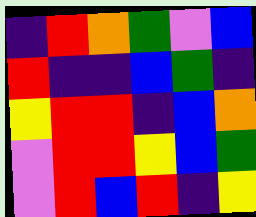[["indigo", "red", "orange", "green", "violet", "blue"], ["red", "indigo", "indigo", "blue", "green", "indigo"], ["yellow", "red", "red", "indigo", "blue", "orange"], ["violet", "red", "red", "yellow", "blue", "green"], ["violet", "red", "blue", "red", "indigo", "yellow"]]